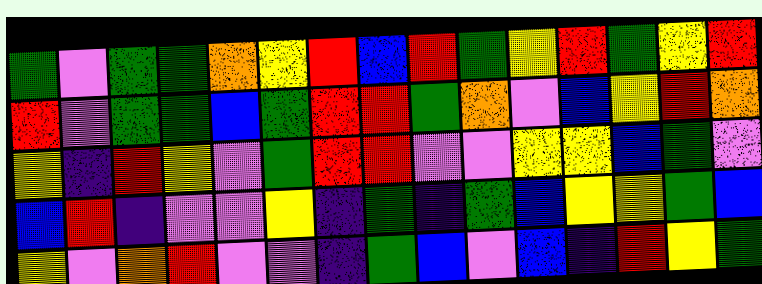[["green", "violet", "green", "green", "orange", "yellow", "red", "blue", "red", "green", "yellow", "red", "green", "yellow", "red"], ["red", "violet", "green", "green", "blue", "green", "red", "red", "green", "orange", "violet", "blue", "yellow", "red", "orange"], ["yellow", "indigo", "red", "yellow", "violet", "green", "red", "red", "violet", "violet", "yellow", "yellow", "blue", "green", "violet"], ["blue", "red", "indigo", "violet", "violet", "yellow", "indigo", "green", "indigo", "green", "blue", "yellow", "yellow", "green", "blue"], ["yellow", "violet", "orange", "red", "violet", "violet", "indigo", "green", "blue", "violet", "blue", "indigo", "red", "yellow", "green"]]